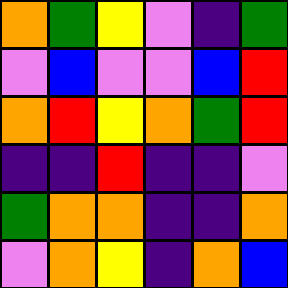[["orange", "green", "yellow", "violet", "indigo", "green"], ["violet", "blue", "violet", "violet", "blue", "red"], ["orange", "red", "yellow", "orange", "green", "red"], ["indigo", "indigo", "red", "indigo", "indigo", "violet"], ["green", "orange", "orange", "indigo", "indigo", "orange"], ["violet", "orange", "yellow", "indigo", "orange", "blue"]]